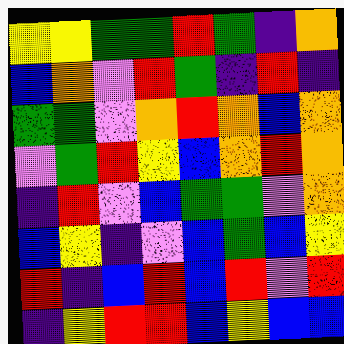[["yellow", "yellow", "green", "green", "red", "green", "indigo", "orange"], ["blue", "orange", "violet", "red", "green", "indigo", "red", "indigo"], ["green", "green", "violet", "orange", "red", "orange", "blue", "orange"], ["violet", "green", "red", "yellow", "blue", "orange", "red", "orange"], ["indigo", "red", "violet", "blue", "green", "green", "violet", "orange"], ["blue", "yellow", "indigo", "violet", "blue", "green", "blue", "yellow"], ["red", "indigo", "blue", "red", "blue", "red", "violet", "red"], ["indigo", "yellow", "red", "red", "blue", "yellow", "blue", "blue"]]